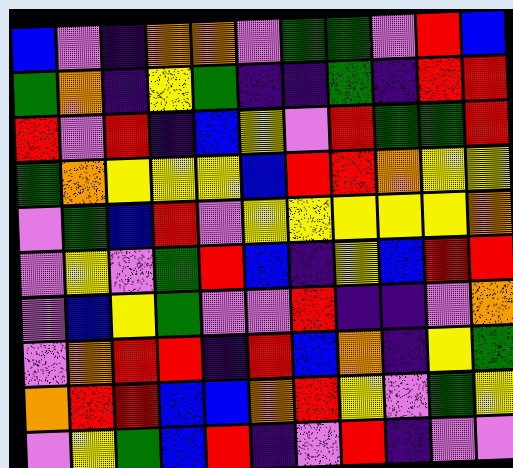[["blue", "violet", "indigo", "orange", "orange", "violet", "green", "green", "violet", "red", "blue"], ["green", "orange", "indigo", "yellow", "green", "indigo", "indigo", "green", "indigo", "red", "red"], ["red", "violet", "red", "indigo", "blue", "yellow", "violet", "red", "green", "green", "red"], ["green", "orange", "yellow", "yellow", "yellow", "blue", "red", "red", "orange", "yellow", "yellow"], ["violet", "green", "blue", "red", "violet", "yellow", "yellow", "yellow", "yellow", "yellow", "orange"], ["violet", "yellow", "violet", "green", "red", "blue", "indigo", "yellow", "blue", "red", "red"], ["violet", "blue", "yellow", "green", "violet", "violet", "red", "indigo", "indigo", "violet", "orange"], ["violet", "orange", "red", "red", "indigo", "red", "blue", "orange", "indigo", "yellow", "green"], ["orange", "red", "red", "blue", "blue", "orange", "red", "yellow", "violet", "green", "yellow"], ["violet", "yellow", "green", "blue", "red", "indigo", "violet", "red", "indigo", "violet", "violet"]]